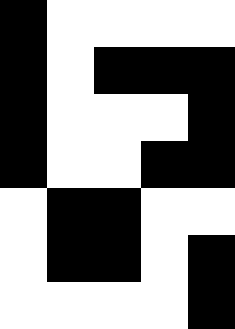[["black", "white", "white", "white", "white"], ["black", "white", "black", "black", "black"], ["black", "white", "white", "white", "black"], ["black", "white", "white", "black", "black"], ["white", "black", "black", "white", "white"], ["white", "black", "black", "white", "black"], ["white", "white", "white", "white", "black"]]